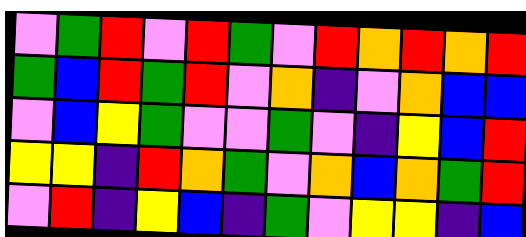[["violet", "green", "red", "violet", "red", "green", "violet", "red", "orange", "red", "orange", "red"], ["green", "blue", "red", "green", "red", "violet", "orange", "indigo", "violet", "orange", "blue", "blue"], ["violet", "blue", "yellow", "green", "violet", "violet", "green", "violet", "indigo", "yellow", "blue", "red"], ["yellow", "yellow", "indigo", "red", "orange", "green", "violet", "orange", "blue", "orange", "green", "red"], ["violet", "red", "indigo", "yellow", "blue", "indigo", "green", "violet", "yellow", "yellow", "indigo", "blue"]]